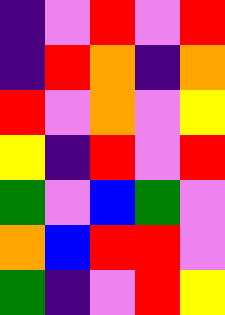[["indigo", "violet", "red", "violet", "red"], ["indigo", "red", "orange", "indigo", "orange"], ["red", "violet", "orange", "violet", "yellow"], ["yellow", "indigo", "red", "violet", "red"], ["green", "violet", "blue", "green", "violet"], ["orange", "blue", "red", "red", "violet"], ["green", "indigo", "violet", "red", "yellow"]]